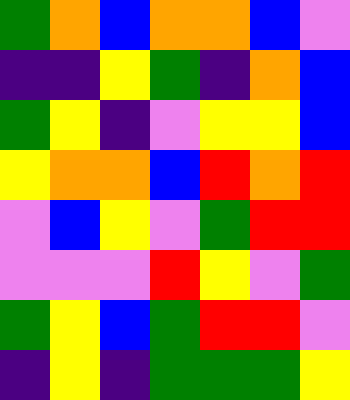[["green", "orange", "blue", "orange", "orange", "blue", "violet"], ["indigo", "indigo", "yellow", "green", "indigo", "orange", "blue"], ["green", "yellow", "indigo", "violet", "yellow", "yellow", "blue"], ["yellow", "orange", "orange", "blue", "red", "orange", "red"], ["violet", "blue", "yellow", "violet", "green", "red", "red"], ["violet", "violet", "violet", "red", "yellow", "violet", "green"], ["green", "yellow", "blue", "green", "red", "red", "violet"], ["indigo", "yellow", "indigo", "green", "green", "green", "yellow"]]